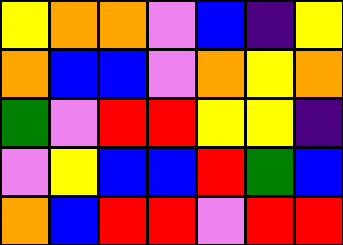[["yellow", "orange", "orange", "violet", "blue", "indigo", "yellow"], ["orange", "blue", "blue", "violet", "orange", "yellow", "orange"], ["green", "violet", "red", "red", "yellow", "yellow", "indigo"], ["violet", "yellow", "blue", "blue", "red", "green", "blue"], ["orange", "blue", "red", "red", "violet", "red", "red"]]